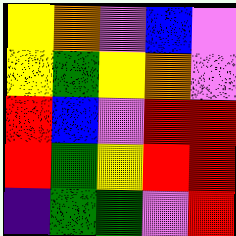[["yellow", "orange", "violet", "blue", "violet"], ["yellow", "green", "yellow", "orange", "violet"], ["red", "blue", "violet", "red", "red"], ["red", "green", "yellow", "red", "red"], ["indigo", "green", "green", "violet", "red"]]